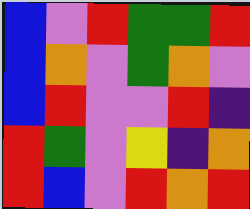[["blue", "violet", "red", "green", "green", "red"], ["blue", "orange", "violet", "green", "orange", "violet"], ["blue", "red", "violet", "violet", "red", "indigo"], ["red", "green", "violet", "yellow", "indigo", "orange"], ["red", "blue", "violet", "red", "orange", "red"]]